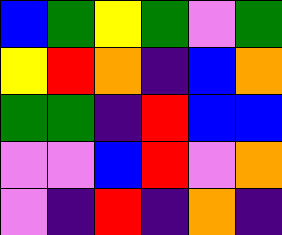[["blue", "green", "yellow", "green", "violet", "green"], ["yellow", "red", "orange", "indigo", "blue", "orange"], ["green", "green", "indigo", "red", "blue", "blue"], ["violet", "violet", "blue", "red", "violet", "orange"], ["violet", "indigo", "red", "indigo", "orange", "indigo"]]